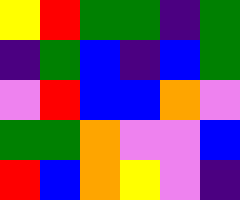[["yellow", "red", "green", "green", "indigo", "green"], ["indigo", "green", "blue", "indigo", "blue", "green"], ["violet", "red", "blue", "blue", "orange", "violet"], ["green", "green", "orange", "violet", "violet", "blue"], ["red", "blue", "orange", "yellow", "violet", "indigo"]]